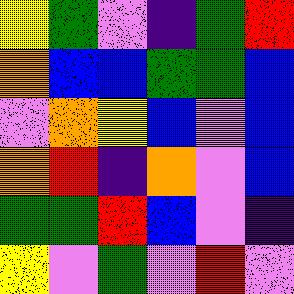[["yellow", "green", "violet", "indigo", "green", "red"], ["orange", "blue", "blue", "green", "green", "blue"], ["violet", "orange", "yellow", "blue", "violet", "blue"], ["orange", "red", "indigo", "orange", "violet", "blue"], ["green", "green", "red", "blue", "violet", "indigo"], ["yellow", "violet", "green", "violet", "red", "violet"]]